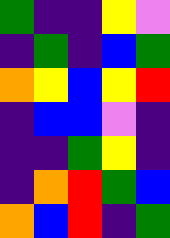[["green", "indigo", "indigo", "yellow", "violet"], ["indigo", "green", "indigo", "blue", "green"], ["orange", "yellow", "blue", "yellow", "red"], ["indigo", "blue", "blue", "violet", "indigo"], ["indigo", "indigo", "green", "yellow", "indigo"], ["indigo", "orange", "red", "green", "blue"], ["orange", "blue", "red", "indigo", "green"]]